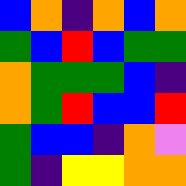[["blue", "orange", "indigo", "orange", "blue", "orange"], ["green", "blue", "red", "blue", "green", "green"], ["orange", "green", "green", "green", "blue", "indigo"], ["orange", "green", "red", "blue", "blue", "red"], ["green", "blue", "blue", "indigo", "orange", "violet"], ["green", "indigo", "yellow", "yellow", "orange", "orange"]]